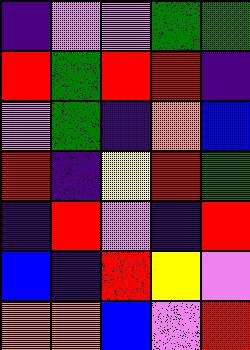[["indigo", "violet", "violet", "green", "green"], ["red", "green", "red", "red", "indigo"], ["violet", "green", "indigo", "orange", "blue"], ["red", "indigo", "yellow", "red", "green"], ["indigo", "red", "violet", "indigo", "red"], ["blue", "indigo", "red", "yellow", "violet"], ["orange", "orange", "blue", "violet", "red"]]